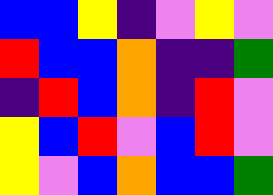[["blue", "blue", "yellow", "indigo", "violet", "yellow", "violet"], ["red", "blue", "blue", "orange", "indigo", "indigo", "green"], ["indigo", "red", "blue", "orange", "indigo", "red", "violet"], ["yellow", "blue", "red", "violet", "blue", "red", "violet"], ["yellow", "violet", "blue", "orange", "blue", "blue", "green"]]